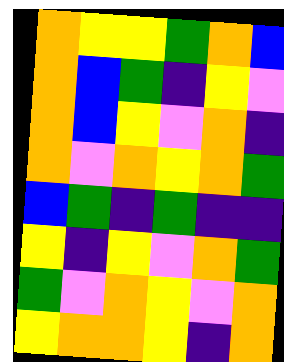[["orange", "yellow", "yellow", "green", "orange", "blue"], ["orange", "blue", "green", "indigo", "yellow", "violet"], ["orange", "blue", "yellow", "violet", "orange", "indigo"], ["orange", "violet", "orange", "yellow", "orange", "green"], ["blue", "green", "indigo", "green", "indigo", "indigo"], ["yellow", "indigo", "yellow", "violet", "orange", "green"], ["green", "violet", "orange", "yellow", "violet", "orange"], ["yellow", "orange", "orange", "yellow", "indigo", "orange"]]